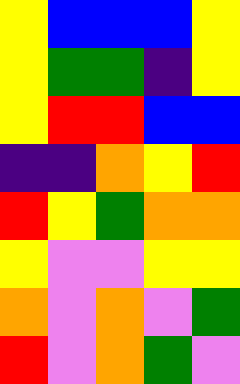[["yellow", "blue", "blue", "blue", "yellow"], ["yellow", "green", "green", "indigo", "yellow"], ["yellow", "red", "red", "blue", "blue"], ["indigo", "indigo", "orange", "yellow", "red"], ["red", "yellow", "green", "orange", "orange"], ["yellow", "violet", "violet", "yellow", "yellow"], ["orange", "violet", "orange", "violet", "green"], ["red", "violet", "orange", "green", "violet"]]